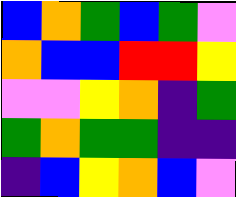[["blue", "orange", "green", "blue", "green", "violet"], ["orange", "blue", "blue", "red", "red", "yellow"], ["violet", "violet", "yellow", "orange", "indigo", "green"], ["green", "orange", "green", "green", "indigo", "indigo"], ["indigo", "blue", "yellow", "orange", "blue", "violet"]]